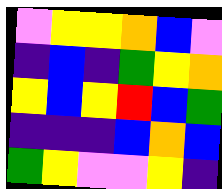[["violet", "yellow", "yellow", "orange", "blue", "violet"], ["indigo", "blue", "indigo", "green", "yellow", "orange"], ["yellow", "blue", "yellow", "red", "blue", "green"], ["indigo", "indigo", "indigo", "blue", "orange", "blue"], ["green", "yellow", "violet", "violet", "yellow", "indigo"]]